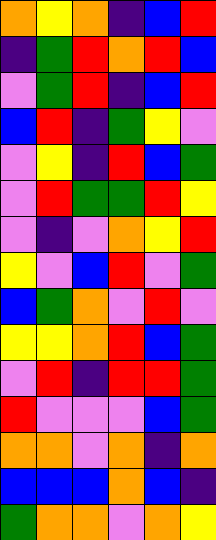[["orange", "yellow", "orange", "indigo", "blue", "red"], ["indigo", "green", "red", "orange", "red", "blue"], ["violet", "green", "red", "indigo", "blue", "red"], ["blue", "red", "indigo", "green", "yellow", "violet"], ["violet", "yellow", "indigo", "red", "blue", "green"], ["violet", "red", "green", "green", "red", "yellow"], ["violet", "indigo", "violet", "orange", "yellow", "red"], ["yellow", "violet", "blue", "red", "violet", "green"], ["blue", "green", "orange", "violet", "red", "violet"], ["yellow", "yellow", "orange", "red", "blue", "green"], ["violet", "red", "indigo", "red", "red", "green"], ["red", "violet", "violet", "violet", "blue", "green"], ["orange", "orange", "violet", "orange", "indigo", "orange"], ["blue", "blue", "blue", "orange", "blue", "indigo"], ["green", "orange", "orange", "violet", "orange", "yellow"]]